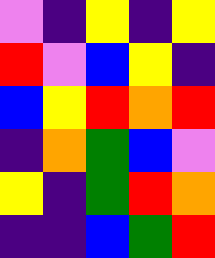[["violet", "indigo", "yellow", "indigo", "yellow"], ["red", "violet", "blue", "yellow", "indigo"], ["blue", "yellow", "red", "orange", "red"], ["indigo", "orange", "green", "blue", "violet"], ["yellow", "indigo", "green", "red", "orange"], ["indigo", "indigo", "blue", "green", "red"]]